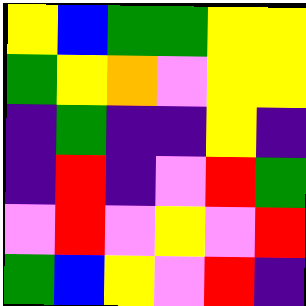[["yellow", "blue", "green", "green", "yellow", "yellow"], ["green", "yellow", "orange", "violet", "yellow", "yellow"], ["indigo", "green", "indigo", "indigo", "yellow", "indigo"], ["indigo", "red", "indigo", "violet", "red", "green"], ["violet", "red", "violet", "yellow", "violet", "red"], ["green", "blue", "yellow", "violet", "red", "indigo"]]